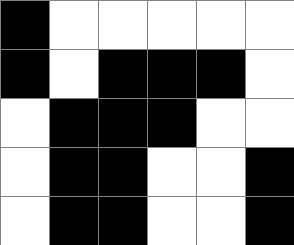[["black", "white", "white", "white", "white", "white"], ["black", "white", "black", "black", "black", "white"], ["white", "black", "black", "black", "white", "white"], ["white", "black", "black", "white", "white", "black"], ["white", "black", "black", "white", "white", "black"]]